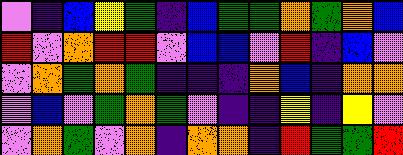[["violet", "indigo", "blue", "yellow", "green", "indigo", "blue", "green", "green", "orange", "green", "orange", "blue"], ["red", "violet", "orange", "red", "red", "violet", "blue", "blue", "violet", "red", "indigo", "blue", "violet"], ["violet", "orange", "green", "orange", "green", "indigo", "indigo", "indigo", "orange", "blue", "indigo", "orange", "orange"], ["violet", "blue", "violet", "green", "orange", "green", "violet", "indigo", "indigo", "yellow", "indigo", "yellow", "violet"], ["violet", "orange", "green", "violet", "orange", "indigo", "orange", "orange", "indigo", "red", "green", "green", "red"]]